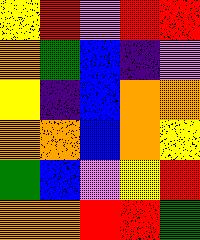[["yellow", "red", "violet", "red", "red"], ["orange", "green", "blue", "indigo", "violet"], ["yellow", "indigo", "blue", "orange", "orange"], ["orange", "orange", "blue", "orange", "yellow"], ["green", "blue", "violet", "yellow", "red"], ["orange", "orange", "red", "red", "green"]]